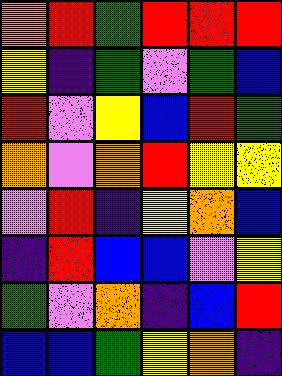[["orange", "red", "green", "red", "red", "red"], ["yellow", "indigo", "green", "violet", "green", "blue"], ["red", "violet", "yellow", "blue", "red", "green"], ["orange", "violet", "orange", "red", "yellow", "yellow"], ["violet", "red", "indigo", "yellow", "orange", "blue"], ["indigo", "red", "blue", "blue", "violet", "yellow"], ["green", "violet", "orange", "indigo", "blue", "red"], ["blue", "blue", "green", "yellow", "orange", "indigo"]]